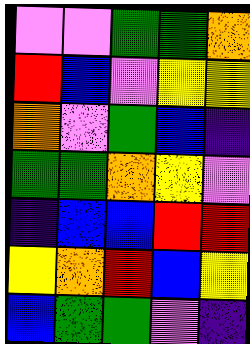[["violet", "violet", "green", "green", "orange"], ["red", "blue", "violet", "yellow", "yellow"], ["orange", "violet", "green", "blue", "indigo"], ["green", "green", "orange", "yellow", "violet"], ["indigo", "blue", "blue", "red", "red"], ["yellow", "orange", "red", "blue", "yellow"], ["blue", "green", "green", "violet", "indigo"]]